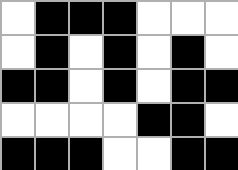[["white", "black", "black", "black", "white", "white", "white"], ["white", "black", "white", "black", "white", "black", "white"], ["black", "black", "white", "black", "white", "black", "black"], ["white", "white", "white", "white", "black", "black", "white"], ["black", "black", "black", "white", "white", "black", "black"]]